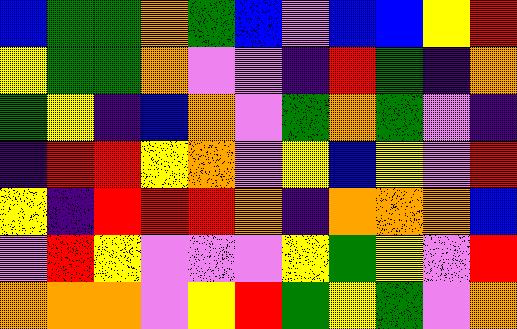[["blue", "green", "green", "orange", "green", "blue", "violet", "blue", "blue", "yellow", "red"], ["yellow", "green", "green", "orange", "violet", "violet", "indigo", "red", "green", "indigo", "orange"], ["green", "yellow", "indigo", "blue", "orange", "violet", "green", "orange", "green", "violet", "indigo"], ["indigo", "red", "red", "yellow", "orange", "violet", "yellow", "blue", "yellow", "violet", "red"], ["yellow", "indigo", "red", "red", "red", "orange", "indigo", "orange", "orange", "orange", "blue"], ["violet", "red", "yellow", "violet", "violet", "violet", "yellow", "green", "yellow", "violet", "red"], ["orange", "orange", "orange", "violet", "yellow", "red", "green", "yellow", "green", "violet", "orange"]]